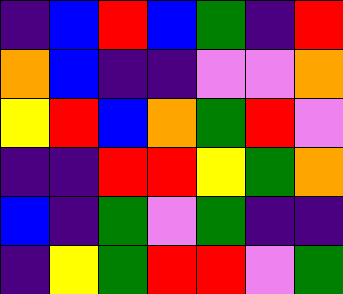[["indigo", "blue", "red", "blue", "green", "indigo", "red"], ["orange", "blue", "indigo", "indigo", "violet", "violet", "orange"], ["yellow", "red", "blue", "orange", "green", "red", "violet"], ["indigo", "indigo", "red", "red", "yellow", "green", "orange"], ["blue", "indigo", "green", "violet", "green", "indigo", "indigo"], ["indigo", "yellow", "green", "red", "red", "violet", "green"]]